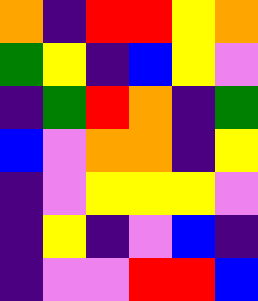[["orange", "indigo", "red", "red", "yellow", "orange"], ["green", "yellow", "indigo", "blue", "yellow", "violet"], ["indigo", "green", "red", "orange", "indigo", "green"], ["blue", "violet", "orange", "orange", "indigo", "yellow"], ["indigo", "violet", "yellow", "yellow", "yellow", "violet"], ["indigo", "yellow", "indigo", "violet", "blue", "indigo"], ["indigo", "violet", "violet", "red", "red", "blue"]]